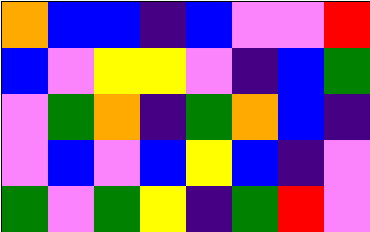[["orange", "blue", "blue", "indigo", "blue", "violet", "violet", "red"], ["blue", "violet", "yellow", "yellow", "violet", "indigo", "blue", "green"], ["violet", "green", "orange", "indigo", "green", "orange", "blue", "indigo"], ["violet", "blue", "violet", "blue", "yellow", "blue", "indigo", "violet"], ["green", "violet", "green", "yellow", "indigo", "green", "red", "violet"]]